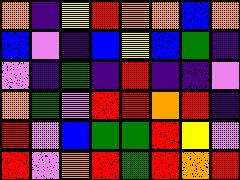[["orange", "indigo", "yellow", "red", "orange", "orange", "blue", "orange"], ["blue", "violet", "indigo", "blue", "yellow", "blue", "green", "indigo"], ["violet", "indigo", "green", "indigo", "red", "indigo", "indigo", "violet"], ["orange", "green", "violet", "red", "red", "orange", "red", "indigo"], ["red", "violet", "blue", "green", "green", "red", "yellow", "violet"], ["red", "violet", "orange", "red", "green", "red", "orange", "red"]]